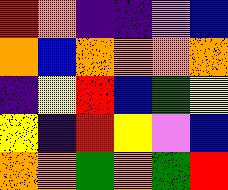[["red", "orange", "indigo", "indigo", "violet", "blue"], ["orange", "blue", "orange", "orange", "orange", "orange"], ["indigo", "yellow", "red", "blue", "green", "yellow"], ["yellow", "indigo", "red", "yellow", "violet", "blue"], ["orange", "orange", "green", "orange", "green", "red"]]